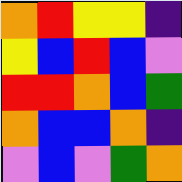[["orange", "red", "yellow", "yellow", "indigo"], ["yellow", "blue", "red", "blue", "violet"], ["red", "red", "orange", "blue", "green"], ["orange", "blue", "blue", "orange", "indigo"], ["violet", "blue", "violet", "green", "orange"]]